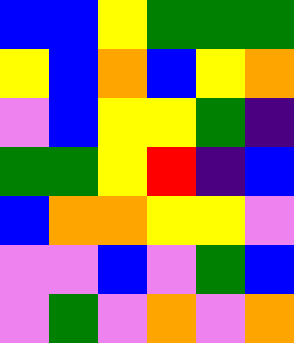[["blue", "blue", "yellow", "green", "green", "green"], ["yellow", "blue", "orange", "blue", "yellow", "orange"], ["violet", "blue", "yellow", "yellow", "green", "indigo"], ["green", "green", "yellow", "red", "indigo", "blue"], ["blue", "orange", "orange", "yellow", "yellow", "violet"], ["violet", "violet", "blue", "violet", "green", "blue"], ["violet", "green", "violet", "orange", "violet", "orange"]]